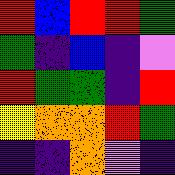[["red", "blue", "red", "red", "green"], ["green", "indigo", "blue", "indigo", "violet"], ["red", "green", "green", "indigo", "red"], ["yellow", "orange", "orange", "red", "green"], ["indigo", "indigo", "orange", "violet", "indigo"]]